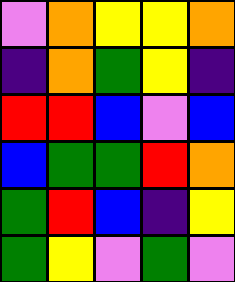[["violet", "orange", "yellow", "yellow", "orange"], ["indigo", "orange", "green", "yellow", "indigo"], ["red", "red", "blue", "violet", "blue"], ["blue", "green", "green", "red", "orange"], ["green", "red", "blue", "indigo", "yellow"], ["green", "yellow", "violet", "green", "violet"]]